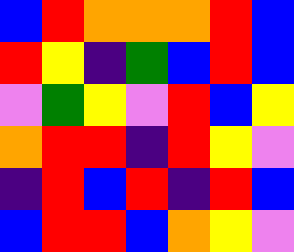[["blue", "red", "orange", "orange", "orange", "red", "blue"], ["red", "yellow", "indigo", "green", "blue", "red", "blue"], ["violet", "green", "yellow", "violet", "red", "blue", "yellow"], ["orange", "red", "red", "indigo", "red", "yellow", "violet"], ["indigo", "red", "blue", "red", "indigo", "red", "blue"], ["blue", "red", "red", "blue", "orange", "yellow", "violet"]]